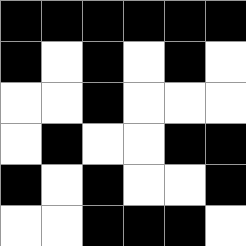[["black", "black", "black", "black", "black", "black"], ["black", "white", "black", "white", "black", "white"], ["white", "white", "black", "white", "white", "white"], ["white", "black", "white", "white", "black", "black"], ["black", "white", "black", "white", "white", "black"], ["white", "white", "black", "black", "black", "white"]]